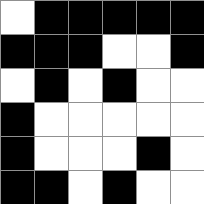[["white", "black", "black", "black", "black", "black"], ["black", "black", "black", "white", "white", "black"], ["white", "black", "white", "black", "white", "white"], ["black", "white", "white", "white", "white", "white"], ["black", "white", "white", "white", "black", "white"], ["black", "black", "white", "black", "white", "white"]]